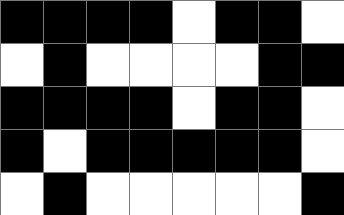[["black", "black", "black", "black", "white", "black", "black", "white"], ["white", "black", "white", "white", "white", "white", "black", "black"], ["black", "black", "black", "black", "white", "black", "black", "white"], ["black", "white", "black", "black", "black", "black", "black", "white"], ["white", "black", "white", "white", "white", "white", "white", "black"]]